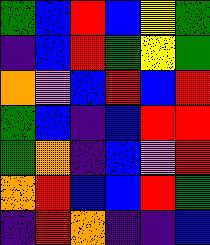[["green", "blue", "red", "blue", "yellow", "green"], ["indigo", "blue", "red", "green", "yellow", "green"], ["orange", "violet", "blue", "red", "blue", "red"], ["green", "blue", "indigo", "blue", "red", "red"], ["green", "orange", "indigo", "blue", "violet", "red"], ["orange", "red", "blue", "blue", "red", "green"], ["indigo", "red", "orange", "indigo", "indigo", "blue"]]